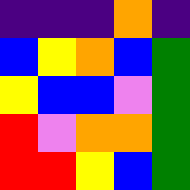[["indigo", "indigo", "indigo", "orange", "indigo"], ["blue", "yellow", "orange", "blue", "green"], ["yellow", "blue", "blue", "violet", "green"], ["red", "violet", "orange", "orange", "green"], ["red", "red", "yellow", "blue", "green"]]